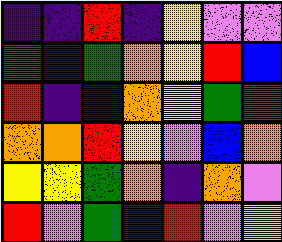[["indigo", "indigo", "red", "indigo", "yellow", "violet", "violet"], ["green", "indigo", "green", "orange", "yellow", "red", "blue"], ["red", "indigo", "blue", "orange", "yellow", "green", "red"], ["orange", "orange", "red", "yellow", "violet", "blue", "orange"], ["yellow", "yellow", "green", "orange", "indigo", "orange", "violet"], ["red", "violet", "green", "indigo", "red", "violet", "yellow"]]